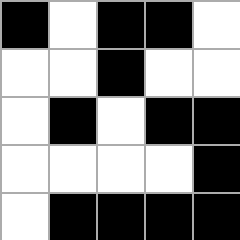[["black", "white", "black", "black", "white"], ["white", "white", "black", "white", "white"], ["white", "black", "white", "black", "black"], ["white", "white", "white", "white", "black"], ["white", "black", "black", "black", "black"]]